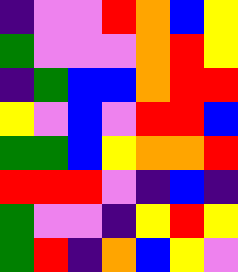[["indigo", "violet", "violet", "red", "orange", "blue", "yellow"], ["green", "violet", "violet", "violet", "orange", "red", "yellow"], ["indigo", "green", "blue", "blue", "orange", "red", "red"], ["yellow", "violet", "blue", "violet", "red", "red", "blue"], ["green", "green", "blue", "yellow", "orange", "orange", "red"], ["red", "red", "red", "violet", "indigo", "blue", "indigo"], ["green", "violet", "violet", "indigo", "yellow", "red", "yellow"], ["green", "red", "indigo", "orange", "blue", "yellow", "violet"]]